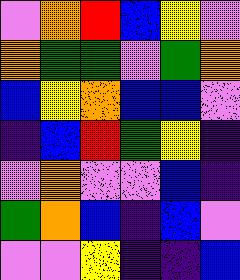[["violet", "orange", "red", "blue", "yellow", "violet"], ["orange", "green", "green", "violet", "green", "orange"], ["blue", "yellow", "orange", "blue", "blue", "violet"], ["indigo", "blue", "red", "green", "yellow", "indigo"], ["violet", "orange", "violet", "violet", "blue", "indigo"], ["green", "orange", "blue", "indigo", "blue", "violet"], ["violet", "violet", "yellow", "indigo", "indigo", "blue"]]